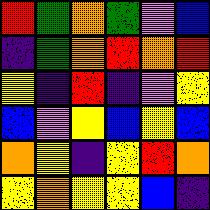[["red", "green", "orange", "green", "violet", "blue"], ["indigo", "green", "orange", "red", "orange", "red"], ["yellow", "indigo", "red", "indigo", "violet", "yellow"], ["blue", "violet", "yellow", "blue", "yellow", "blue"], ["orange", "yellow", "indigo", "yellow", "red", "orange"], ["yellow", "orange", "yellow", "yellow", "blue", "indigo"]]